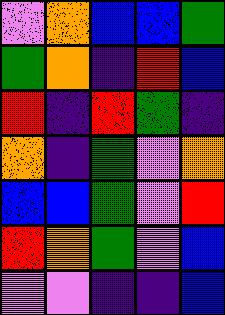[["violet", "orange", "blue", "blue", "green"], ["green", "orange", "indigo", "red", "blue"], ["red", "indigo", "red", "green", "indigo"], ["orange", "indigo", "green", "violet", "orange"], ["blue", "blue", "green", "violet", "red"], ["red", "orange", "green", "violet", "blue"], ["violet", "violet", "indigo", "indigo", "blue"]]